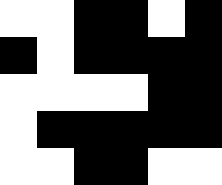[["white", "white", "black", "black", "white", "black"], ["black", "white", "black", "black", "black", "black"], ["white", "white", "white", "white", "black", "black"], ["white", "black", "black", "black", "black", "black"], ["white", "white", "black", "black", "white", "white"]]